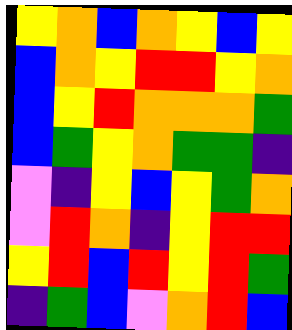[["yellow", "orange", "blue", "orange", "yellow", "blue", "yellow"], ["blue", "orange", "yellow", "red", "red", "yellow", "orange"], ["blue", "yellow", "red", "orange", "orange", "orange", "green"], ["blue", "green", "yellow", "orange", "green", "green", "indigo"], ["violet", "indigo", "yellow", "blue", "yellow", "green", "orange"], ["violet", "red", "orange", "indigo", "yellow", "red", "red"], ["yellow", "red", "blue", "red", "yellow", "red", "green"], ["indigo", "green", "blue", "violet", "orange", "red", "blue"]]